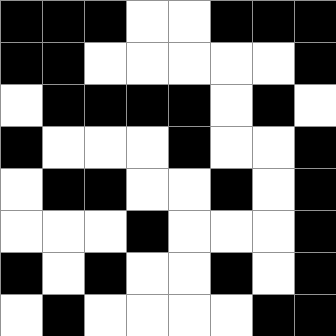[["black", "black", "black", "white", "white", "black", "black", "black"], ["black", "black", "white", "white", "white", "white", "white", "black"], ["white", "black", "black", "black", "black", "white", "black", "white"], ["black", "white", "white", "white", "black", "white", "white", "black"], ["white", "black", "black", "white", "white", "black", "white", "black"], ["white", "white", "white", "black", "white", "white", "white", "black"], ["black", "white", "black", "white", "white", "black", "white", "black"], ["white", "black", "white", "white", "white", "white", "black", "black"]]